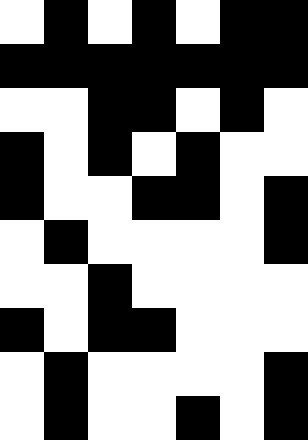[["white", "black", "white", "black", "white", "black", "black"], ["black", "black", "black", "black", "black", "black", "black"], ["white", "white", "black", "black", "white", "black", "white"], ["black", "white", "black", "white", "black", "white", "white"], ["black", "white", "white", "black", "black", "white", "black"], ["white", "black", "white", "white", "white", "white", "black"], ["white", "white", "black", "white", "white", "white", "white"], ["black", "white", "black", "black", "white", "white", "white"], ["white", "black", "white", "white", "white", "white", "black"], ["white", "black", "white", "white", "black", "white", "black"]]